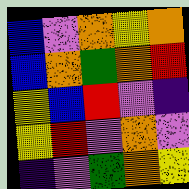[["blue", "violet", "orange", "yellow", "orange"], ["blue", "orange", "green", "orange", "red"], ["yellow", "blue", "red", "violet", "indigo"], ["yellow", "red", "violet", "orange", "violet"], ["indigo", "violet", "green", "orange", "yellow"]]